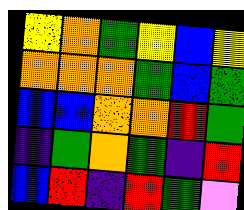[["yellow", "orange", "green", "yellow", "blue", "yellow"], ["orange", "orange", "orange", "green", "blue", "green"], ["blue", "blue", "orange", "orange", "red", "green"], ["indigo", "green", "orange", "green", "indigo", "red"], ["blue", "red", "indigo", "red", "green", "violet"]]